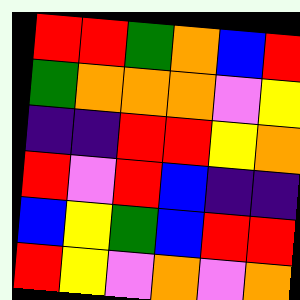[["red", "red", "green", "orange", "blue", "red"], ["green", "orange", "orange", "orange", "violet", "yellow"], ["indigo", "indigo", "red", "red", "yellow", "orange"], ["red", "violet", "red", "blue", "indigo", "indigo"], ["blue", "yellow", "green", "blue", "red", "red"], ["red", "yellow", "violet", "orange", "violet", "orange"]]